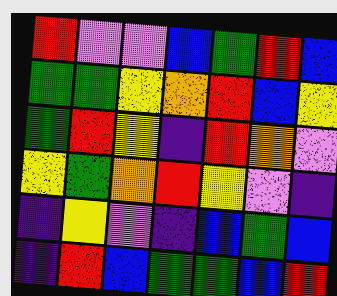[["red", "violet", "violet", "blue", "green", "red", "blue"], ["green", "green", "yellow", "orange", "red", "blue", "yellow"], ["green", "red", "yellow", "indigo", "red", "orange", "violet"], ["yellow", "green", "orange", "red", "yellow", "violet", "indigo"], ["indigo", "yellow", "violet", "indigo", "blue", "green", "blue"], ["indigo", "red", "blue", "green", "green", "blue", "red"]]